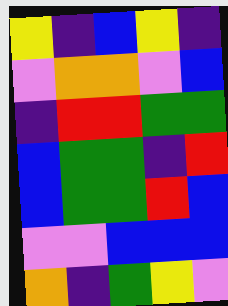[["yellow", "indigo", "blue", "yellow", "indigo"], ["violet", "orange", "orange", "violet", "blue"], ["indigo", "red", "red", "green", "green"], ["blue", "green", "green", "indigo", "red"], ["blue", "green", "green", "red", "blue"], ["violet", "violet", "blue", "blue", "blue"], ["orange", "indigo", "green", "yellow", "violet"]]